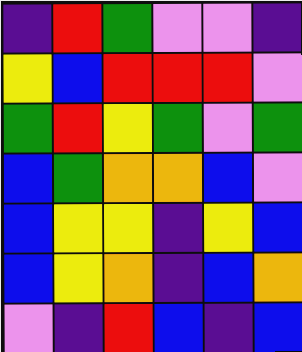[["indigo", "red", "green", "violet", "violet", "indigo"], ["yellow", "blue", "red", "red", "red", "violet"], ["green", "red", "yellow", "green", "violet", "green"], ["blue", "green", "orange", "orange", "blue", "violet"], ["blue", "yellow", "yellow", "indigo", "yellow", "blue"], ["blue", "yellow", "orange", "indigo", "blue", "orange"], ["violet", "indigo", "red", "blue", "indigo", "blue"]]